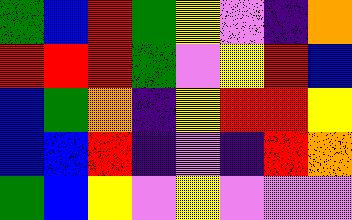[["green", "blue", "red", "green", "yellow", "violet", "indigo", "orange"], ["red", "red", "red", "green", "violet", "yellow", "red", "blue"], ["blue", "green", "orange", "indigo", "yellow", "red", "red", "yellow"], ["blue", "blue", "red", "indigo", "violet", "indigo", "red", "orange"], ["green", "blue", "yellow", "violet", "yellow", "violet", "violet", "violet"]]